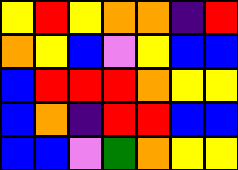[["yellow", "red", "yellow", "orange", "orange", "indigo", "red"], ["orange", "yellow", "blue", "violet", "yellow", "blue", "blue"], ["blue", "red", "red", "red", "orange", "yellow", "yellow"], ["blue", "orange", "indigo", "red", "red", "blue", "blue"], ["blue", "blue", "violet", "green", "orange", "yellow", "yellow"]]